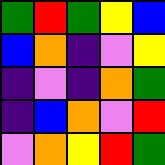[["green", "red", "green", "yellow", "blue"], ["blue", "orange", "indigo", "violet", "yellow"], ["indigo", "violet", "indigo", "orange", "green"], ["indigo", "blue", "orange", "violet", "red"], ["violet", "orange", "yellow", "red", "green"]]